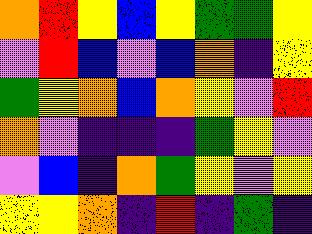[["orange", "red", "yellow", "blue", "yellow", "green", "green", "yellow"], ["violet", "red", "blue", "violet", "blue", "orange", "indigo", "yellow"], ["green", "yellow", "orange", "blue", "orange", "yellow", "violet", "red"], ["orange", "violet", "indigo", "indigo", "indigo", "green", "yellow", "violet"], ["violet", "blue", "indigo", "orange", "green", "yellow", "violet", "yellow"], ["yellow", "yellow", "orange", "indigo", "red", "indigo", "green", "indigo"]]